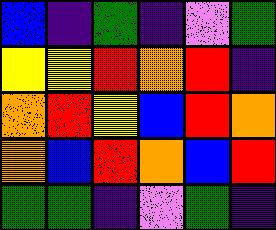[["blue", "indigo", "green", "indigo", "violet", "green"], ["yellow", "yellow", "red", "orange", "red", "indigo"], ["orange", "red", "yellow", "blue", "red", "orange"], ["orange", "blue", "red", "orange", "blue", "red"], ["green", "green", "indigo", "violet", "green", "indigo"]]